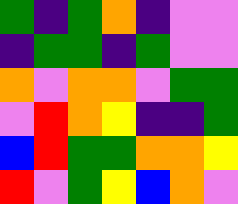[["green", "indigo", "green", "orange", "indigo", "violet", "violet"], ["indigo", "green", "green", "indigo", "green", "violet", "violet"], ["orange", "violet", "orange", "orange", "violet", "green", "green"], ["violet", "red", "orange", "yellow", "indigo", "indigo", "green"], ["blue", "red", "green", "green", "orange", "orange", "yellow"], ["red", "violet", "green", "yellow", "blue", "orange", "violet"]]